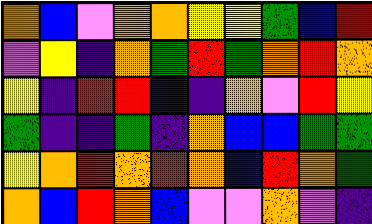[["orange", "blue", "violet", "orange", "orange", "yellow", "yellow", "green", "blue", "red"], ["violet", "yellow", "indigo", "orange", "green", "red", "green", "orange", "red", "orange"], ["yellow", "indigo", "red", "red", "blue", "indigo", "orange", "violet", "red", "yellow"], ["green", "indigo", "indigo", "green", "indigo", "orange", "blue", "blue", "green", "green"], ["yellow", "orange", "red", "orange", "red", "orange", "blue", "red", "orange", "green"], ["orange", "blue", "red", "orange", "blue", "violet", "violet", "orange", "violet", "indigo"]]